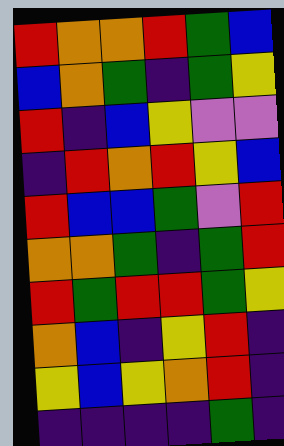[["red", "orange", "orange", "red", "green", "blue"], ["blue", "orange", "green", "indigo", "green", "yellow"], ["red", "indigo", "blue", "yellow", "violet", "violet"], ["indigo", "red", "orange", "red", "yellow", "blue"], ["red", "blue", "blue", "green", "violet", "red"], ["orange", "orange", "green", "indigo", "green", "red"], ["red", "green", "red", "red", "green", "yellow"], ["orange", "blue", "indigo", "yellow", "red", "indigo"], ["yellow", "blue", "yellow", "orange", "red", "indigo"], ["indigo", "indigo", "indigo", "indigo", "green", "indigo"]]